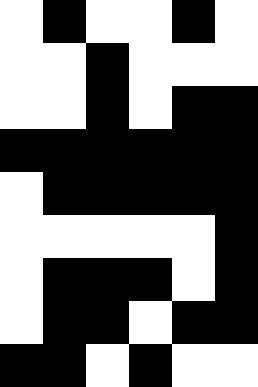[["white", "black", "white", "white", "black", "white"], ["white", "white", "black", "white", "white", "white"], ["white", "white", "black", "white", "black", "black"], ["black", "black", "black", "black", "black", "black"], ["white", "black", "black", "black", "black", "black"], ["white", "white", "white", "white", "white", "black"], ["white", "black", "black", "black", "white", "black"], ["white", "black", "black", "white", "black", "black"], ["black", "black", "white", "black", "white", "white"]]